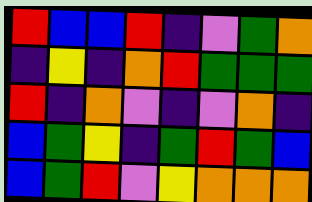[["red", "blue", "blue", "red", "indigo", "violet", "green", "orange"], ["indigo", "yellow", "indigo", "orange", "red", "green", "green", "green"], ["red", "indigo", "orange", "violet", "indigo", "violet", "orange", "indigo"], ["blue", "green", "yellow", "indigo", "green", "red", "green", "blue"], ["blue", "green", "red", "violet", "yellow", "orange", "orange", "orange"]]